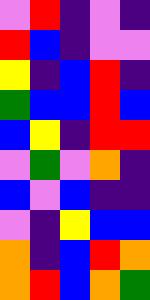[["violet", "red", "indigo", "violet", "indigo"], ["red", "blue", "indigo", "violet", "violet"], ["yellow", "indigo", "blue", "red", "indigo"], ["green", "blue", "blue", "red", "blue"], ["blue", "yellow", "indigo", "red", "red"], ["violet", "green", "violet", "orange", "indigo"], ["blue", "violet", "blue", "indigo", "indigo"], ["violet", "indigo", "yellow", "blue", "blue"], ["orange", "indigo", "blue", "red", "orange"], ["orange", "red", "blue", "orange", "green"]]